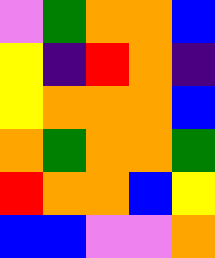[["violet", "green", "orange", "orange", "blue"], ["yellow", "indigo", "red", "orange", "indigo"], ["yellow", "orange", "orange", "orange", "blue"], ["orange", "green", "orange", "orange", "green"], ["red", "orange", "orange", "blue", "yellow"], ["blue", "blue", "violet", "violet", "orange"]]